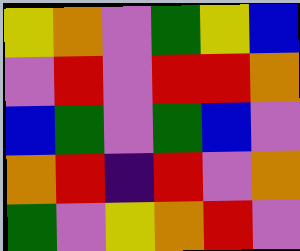[["yellow", "orange", "violet", "green", "yellow", "blue"], ["violet", "red", "violet", "red", "red", "orange"], ["blue", "green", "violet", "green", "blue", "violet"], ["orange", "red", "indigo", "red", "violet", "orange"], ["green", "violet", "yellow", "orange", "red", "violet"]]